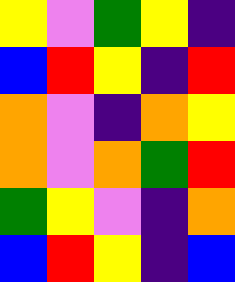[["yellow", "violet", "green", "yellow", "indigo"], ["blue", "red", "yellow", "indigo", "red"], ["orange", "violet", "indigo", "orange", "yellow"], ["orange", "violet", "orange", "green", "red"], ["green", "yellow", "violet", "indigo", "orange"], ["blue", "red", "yellow", "indigo", "blue"]]